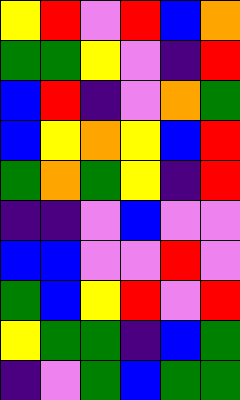[["yellow", "red", "violet", "red", "blue", "orange"], ["green", "green", "yellow", "violet", "indigo", "red"], ["blue", "red", "indigo", "violet", "orange", "green"], ["blue", "yellow", "orange", "yellow", "blue", "red"], ["green", "orange", "green", "yellow", "indigo", "red"], ["indigo", "indigo", "violet", "blue", "violet", "violet"], ["blue", "blue", "violet", "violet", "red", "violet"], ["green", "blue", "yellow", "red", "violet", "red"], ["yellow", "green", "green", "indigo", "blue", "green"], ["indigo", "violet", "green", "blue", "green", "green"]]